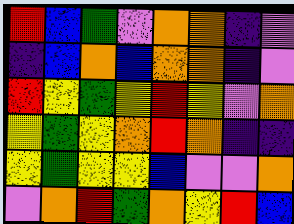[["red", "blue", "green", "violet", "orange", "orange", "indigo", "violet"], ["indigo", "blue", "orange", "blue", "orange", "orange", "indigo", "violet"], ["red", "yellow", "green", "yellow", "red", "yellow", "violet", "orange"], ["yellow", "green", "yellow", "orange", "red", "orange", "indigo", "indigo"], ["yellow", "green", "yellow", "yellow", "blue", "violet", "violet", "orange"], ["violet", "orange", "red", "green", "orange", "yellow", "red", "blue"]]